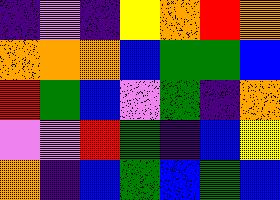[["indigo", "violet", "indigo", "yellow", "orange", "red", "orange"], ["orange", "orange", "orange", "blue", "green", "green", "blue"], ["red", "green", "blue", "violet", "green", "indigo", "orange"], ["violet", "violet", "red", "green", "indigo", "blue", "yellow"], ["orange", "indigo", "blue", "green", "blue", "green", "blue"]]